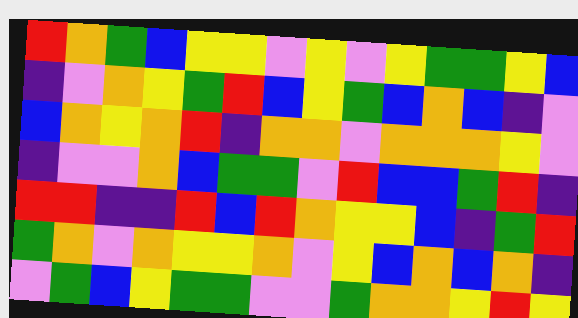[["red", "orange", "green", "blue", "yellow", "yellow", "violet", "yellow", "violet", "yellow", "green", "green", "yellow", "blue"], ["indigo", "violet", "orange", "yellow", "green", "red", "blue", "yellow", "green", "blue", "orange", "blue", "indigo", "violet"], ["blue", "orange", "yellow", "orange", "red", "indigo", "orange", "orange", "violet", "orange", "orange", "orange", "yellow", "violet"], ["indigo", "violet", "violet", "orange", "blue", "green", "green", "violet", "red", "blue", "blue", "green", "red", "indigo"], ["red", "red", "indigo", "indigo", "red", "blue", "red", "orange", "yellow", "yellow", "blue", "indigo", "green", "red"], ["green", "orange", "violet", "orange", "yellow", "yellow", "orange", "violet", "yellow", "blue", "orange", "blue", "orange", "indigo"], ["violet", "green", "blue", "yellow", "green", "green", "violet", "violet", "green", "orange", "orange", "yellow", "red", "yellow"]]